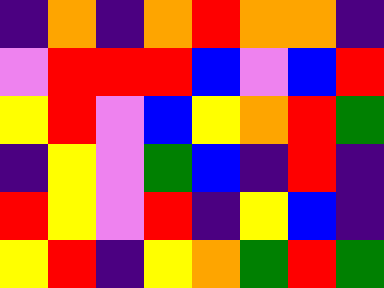[["indigo", "orange", "indigo", "orange", "red", "orange", "orange", "indigo"], ["violet", "red", "red", "red", "blue", "violet", "blue", "red"], ["yellow", "red", "violet", "blue", "yellow", "orange", "red", "green"], ["indigo", "yellow", "violet", "green", "blue", "indigo", "red", "indigo"], ["red", "yellow", "violet", "red", "indigo", "yellow", "blue", "indigo"], ["yellow", "red", "indigo", "yellow", "orange", "green", "red", "green"]]